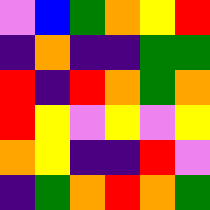[["violet", "blue", "green", "orange", "yellow", "red"], ["indigo", "orange", "indigo", "indigo", "green", "green"], ["red", "indigo", "red", "orange", "green", "orange"], ["red", "yellow", "violet", "yellow", "violet", "yellow"], ["orange", "yellow", "indigo", "indigo", "red", "violet"], ["indigo", "green", "orange", "red", "orange", "green"]]